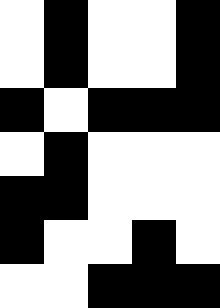[["white", "black", "white", "white", "black"], ["white", "black", "white", "white", "black"], ["black", "white", "black", "black", "black"], ["white", "black", "white", "white", "white"], ["black", "black", "white", "white", "white"], ["black", "white", "white", "black", "white"], ["white", "white", "black", "black", "black"]]